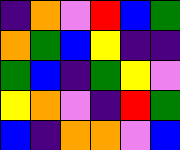[["indigo", "orange", "violet", "red", "blue", "green"], ["orange", "green", "blue", "yellow", "indigo", "indigo"], ["green", "blue", "indigo", "green", "yellow", "violet"], ["yellow", "orange", "violet", "indigo", "red", "green"], ["blue", "indigo", "orange", "orange", "violet", "blue"]]